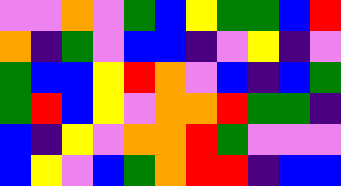[["violet", "violet", "orange", "violet", "green", "blue", "yellow", "green", "green", "blue", "red"], ["orange", "indigo", "green", "violet", "blue", "blue", "indigo", "violet", "yellow", "indigo", "violet"], ["green", "blue", "blue", "yellow", "red", "orange", "violet", "blue", "indigo", "blue", "green"], ["green", "red", "blue", "yellow", "violet", "orange", "orange", "red", "green", "green", "indigo"], ["blue", "indigo", "yellow", "violet", "orange", "orange", "red", "green", "violet", "violet", "violet"], ["blue", "yellow", "violet", "blue", "green", "orange", "red", "red", "indigo", "blue", "blue"]]